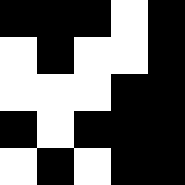[["black", "black", "black", "white", "black"], ["white", "black", "white", "white", "black"], ["white", "white", "white", "black", "black"], ["black", "white", "black", "black", "black"], ["white", "black", "white", "black", "black"]]